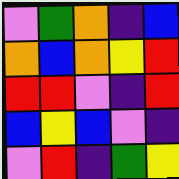[["violet", "green", "orange", "indigo", "blue"], ["orange", "blue", "orange", "yellow", "red"], ["red", "red", "violet", "indigo", "red"], ["blue", "yellow", "blue", "violet", "indigo"], ["violet", "red", "indigo", "green", "yellow"]]